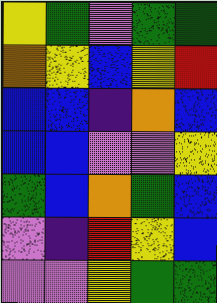[["yellow", "green", "violet", "green", "green"], ["orange", "yellow", "blue", "yellow", "red"], ["blue", "blue", "indigo", "orange", "blue"], ["blue", "blue", "violet", "violet", "yellow"], ["green", "blue", "orange", "green", "blue"], ["violet", "indigo", "red", "yellow", "blue"], ["violet", "violet", "yellow", "green", "green"]]